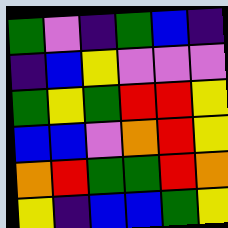[["green", "violet", "indigo", "green", "blue", "indigo"], ["indigo", "blue", "yellow", "violet", "violet", "violet"], ["green", "yellow", "green", "red", "red", "yellow"], ["blue", "blue", "violet", "orange", "red", "yellow"], ["orange", "red", "green", "green", "red", "orange"], ["yellow", "indigo", "blue", "blue", "green", "yellow"]]